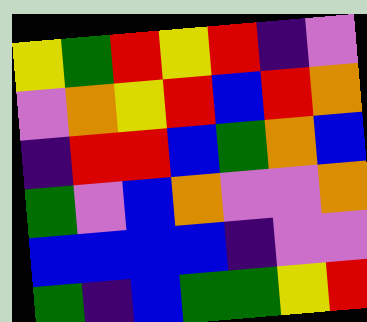[["yellow", "green", "red", "yellow", "red", "indigo", "violet"], ["violet", "orange", "yellow", "red", "blue", "red", "orange"], ["indigo", "red", "red", "blue", "green", "orange", "blue"], ["green", "violet", "blue", "orange", "violet", "violet", "orange"], ["blue", "blue", "blue", "blue", "indigo", "violet", "violet"], ["green", "indigo", "blue", "green", "green", "yellow", "red"]]